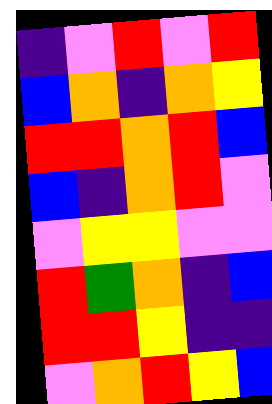[["indigo", "violet", "red", "violet", "red"], ["blue", "orange", "indigo", "orange", "yellow"], ["red", "red", "orange", "red", "blue"], ["blue", "indigo", "orange", "red", "violet"], ["violet", "yellow", "yellow", "violet", "violet"], ["red", "green", "orange", "indigo", "blue"], ["red", "red", "yellow", "indigo", "indigo"], ["violet", "orange", "red", "yellow", "blue"]]